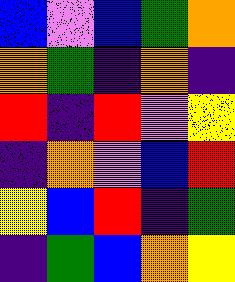[["blue", "violet", "blue", "green", "orange"], ["orange", "green", "indigo", "orange", "indigo"], ["red", "indigo", "red", "violet", "yellow"], ["indigo", "orange", "violet", "blue", "red"], ["yellow", "blue", "red", "indigo", "green"], ["indigo", "green", "blue", "orange", "yellow"]]